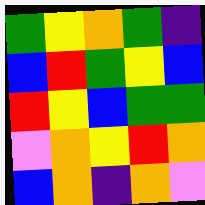[["green", "yellow", "orange", "green", "indigo"], ["blue", "red", "green", "yellow", "blue"], ["red", "yellow", "blue", "green", "green"], ["violet", "orange", "yellow", "red", "orange"], ["blue", "orange", "indigo", "orange", "violet"]]